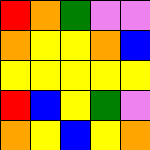[["red", "orange", "green", "violet", "violet"], ["orange", "yellow", "yellow", "orange", "blue"], ["yellow", "yellow", "yellow", "yellow", "yellow"], ["red", "blue", "yellow", "green", "violet"], ["orange", "yellow", "blue", "yellow", "orange"]]